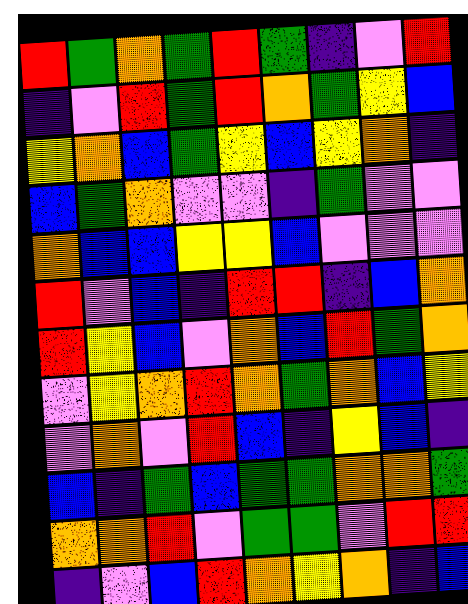[["red", "green", "orange", "green", "red", "green", "indigo", "violet", "red"], ["indigo", "violet", "red", "green", "red", "orange", "green", "yellow", "blue"], ["yellow", "orange", "blue", "green", "yellow", "blue", "yellow", "orange", "indigo"], ["blue", "green", "orange", "violet", "violet", "indigo", "green", "violet", "violet"], ["orange", "blue", "blue", "yellow", "yellow", "blue", "violet", "violet", "violet"], ["red", "violet", "blue", "indigo", "red", "red", "indigo", "blue", "orange"], ["red", "yellow", "blue", "violet", "orange", "blue", "red", "green", "orange"], ["violet", "yellow", "orange", "red", "orange", "green", "orange", "blue", "yellow"], ["violet", "orange", "violet", "red", "blue", "indigo", "yellow", "blue", "indigo"], ["blue", "indigo", "green", "blue", "green", "green", "orange", "orange", "green"], ["orange", "orange", "red", "violet", "green", "green", "violet", "red", "red"], ["indigo", "violet", "blue", "red", "orange", "yellow", "orange", "indigo", "blue"]]